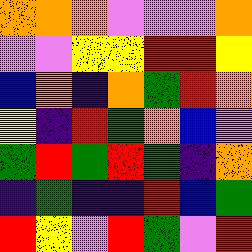[["orange", "orange", "orange", "violet", "violet", "violet", "orange"], ["violet", "violet", "yellow", "yellow", "red", "red", "yellow"], ["blue", "orange", "indigo", "orange", "green", "red", "orange"], ["yellow", "indigo", "red", "green", "orange", "blue", "violet"], ["green", "red", "green", "red", "green", "indigo", "orange"], ["indigo", "green", "indigo", "indigo", "red", "blue", "green"], ["red", "yellow", "violet", "red", "green", "violet", "red"]]